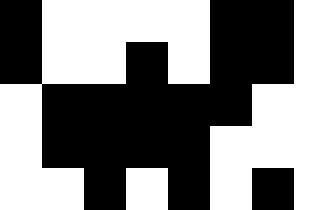[["black", "white", "white", "white", "white", "black", "black", "white"], ["black", "white", "white", "black", "white", "black", "black", "white"], ["white", "black", "black", "black", "black", "black", "white", "white"], ["white", "black", "black", "black", "black", "white", "white", "white"], ["white", "white", "black", "white", "black", "white", "black", "white"]]